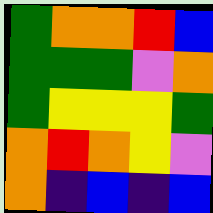[["green", "orange", "orange", "red", "blue"], ["green", "green", "green", "violet", "orange"], ["green", "yellow", "yellow", "yellow", "green"], ["orange", "red", "orange", "yellow", "violet"], ["orange", "indigo", "blue", "indigo", "blue"]]